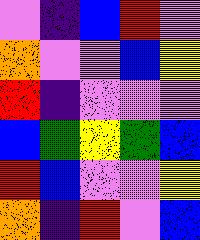[["violet", "indigo", "blue", "red", "violet"], ["orange", "violet", "violet", "blue", "yellow"], ["red", "indigo", "violet", "violet", "violet"], ["blue", "green", "yellow", "green", "blue"], ["red", "blue", "violet", "violet", "yellow"], ["orange", "indigo", "red", "violet", "blue"]]